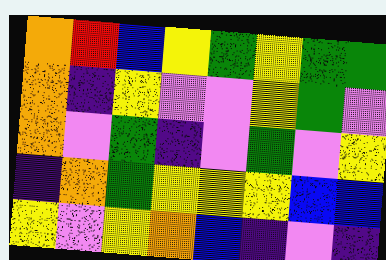[["orange", "red", "blue", "yellow", "green", "yellow", "green", "green"], ["orange", "indigo", "yellow", "violet", "violet", "yellow", "green", "violet"], ["orange", "violet", "green", "indigo", "violet", "green", "violet", "yellow"], ["indigo", "orange", "green", "yellow", "yellow", "yellow", "blue", "blue"], ["yellow", "violet", "yellow", "orange", "blue", "indigo", "violet", "indigo"]]